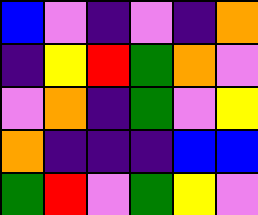[["blue", "violet", "indigo", "violet", "indigo", "orange"], ["indigo", "yellow", "red", "green", "orange", "violet"], ["violet", "orange", "indigo", "green", "violet", "yellow"], ["orange", "indigo", "indigo", "indigo", "blue", "blue"], ["green", "red", "violet", "green", "yellow", "violet"]]